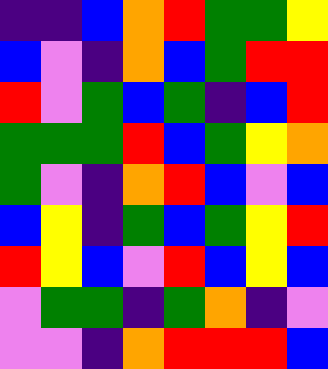[["indigo", "indigo", "blue", "orange", "red", "green", "green", "yellow"], ["blue", "violet", "indigo", "orange", "blue", "green", "red", "red"], ["red", "violet", "green", "blue", "green", "indigo", "blue", "red"], ["green", "green", "green", "red", "blue", "green", "yellow", "orange"], ["green", "violet", "indigo", "orange", "red", "blue", "violet", "blue"], ["blue", "yellow", "indigo", "green", "blue", "green", "yellow", "red"], ["red", "yellow", "blue", "violet", "red", "blue", "yellow", "blue"], ["violet", "green", "green", "indigo", "green", "orange", "indigo", "violet"], ["violet", "violet", "indigo", "orange", "red", "red", "red", "blue"]]